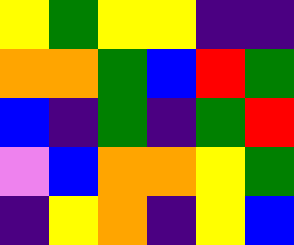[["yellow", "green", "yellow", "yellow", "indigo", "indigo"], ["orange", "orange", "green", "blue", "red", "green"], ["blue", "indigo", "green", "indigo", "green", "red"], ["violet", "blue", "orange", "orange", "yellow", "green"], ["indigo", "yellow", "orange", "indigo", "yellow", "blue"]]